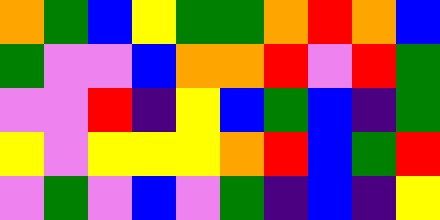[["orange", "green", "blue", "yellow", "green", "green", "orange", "red", "orange", "blue"], ["green", "violet", "violet", "blue", "orange", "orange", "red", "violet", "red", "green"], ["violet", "violet", "red", "indigo", "yellow", "blue", "green", "blue", "indigo", "green"], ["yellow", "violet", "yellow", "yellow", "yellow", "orange", "red", "blue", "green", "red"], ["violet", "green", "violet", "blue", "violet", "green", "indigo", "blue", "indigo", "yellow"]]